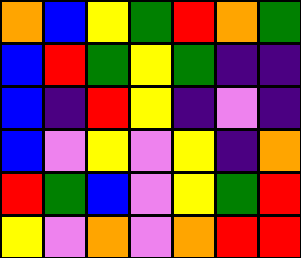[["orange", "blue", "yellow", "green", "red", "orange", "green"], ["blue", "red", "green", "yellow", "green", "indigo", "indigo"], ["blue", "indigo", "red", "yellow", "indigo", "violet", "indigo"], ["blue", "violet", "yellow", "violet", "yellow", "indigo", "orange"], ["red", "green", "blue", "violet", "yellow", "green", "red"], ["yellow", "violet", "orange", "violet", "orange", "red", "red"]]